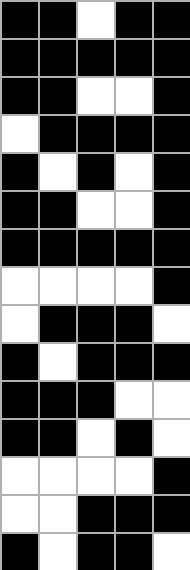[["black", "black", "white", "black", "black"], ["black", "black", "black", "black", "black"], ["black", "black", "white", "white", "black"], ["white", "black", "black", "black", "black"], ["black", "white", "black", "white", "black"], ["black", "black", "white", "white", "black"], ["black", "black", "black", "black", "black"], ["white", "white", "white", "white", "black"], ["white", "black", "black", "black", "white"], ["black", "white", "black", "black", "black"], ["black", "black", "black", "white", "white"], ["black", "black", "white", "black", "white"], ["white", "white", "white", "white", "black"], ["white", "white", "black", "black", "black"], ["black", "white", "black", "black", "white"]]